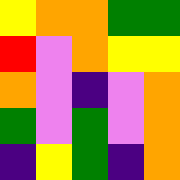[["yellow", "orange", "orange", "green", "green"], ["red", "violet", "orange", "yellow", "yellow"], ["orange", "violet", "indigo", "violet", "orange"], ["green", "violet", "green", "violet", "orange"], ["indigo", "yellow", "green", "indigo", "orange"]]